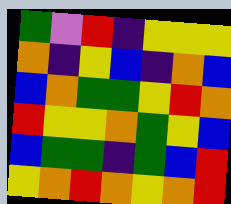[["green", "violet", "red", "indigo", "yellow", "yellow", "yellow"], ["orange", "indigo", "yellow", "blue", "indigo", "orange", "blue"], ["blue", "orange", "green", "green", "yellow", "red", "orange"], ["red", "yellow", "yellow", "orange", "green", "yellow", "blue"], ["blue", "green", "green", "indigo", "green", "blue", "red"], ["yellow", "orange", "red", "orange", "yellow", "orange", "red"]]